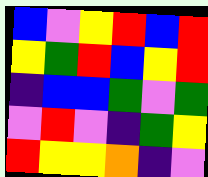[["blue", "violet", "yellow", "red", "blue", "red"], ["yellow", "green", "red", "blue", "yellow", "red"], ["indigo", "blue", "blue", "green", "violet", "green"], ["violet", "red", "violet", "indigo", "green", "yellow"], ["red", "yellow", "yellow", "orange", "indigo", "violet"]]